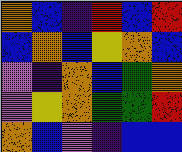[["orange", "blue", "indigo", "red", "blue", "red"], ["blue", "orange", "blue", "yellow", "orange", "blue"], ["violet", "indigo", "orange", "blue", "green", "orange"], ["violet", "yellow", "orange", "green", "green", "red"], ["orange", "blue", "violet", "indigo", "blue", "blue"]]